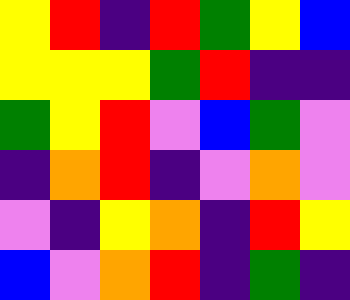[["yellow", "red", "indigo", "red", "green", "yellow", "blue"], ["yellow", "yellow", "yellow", "green", "red", "indigo", "indigo"], ["green", "yellow", "red", "violet", "blue", "green", "violet"], ["indigo", "orange", "red", "indigo", "violet", "orange", "violet"], ["violet", "indigo", "yellow", "orange", "indigo", "red", "yellow"], ["blue", "violet", "orange", "red", "indigo", "green", "indigo"]]